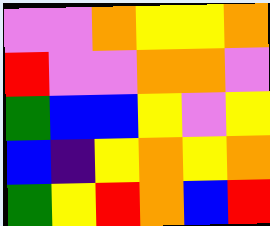[["violet", "violet", "orange", "yellow", "yellow", "orange"], ["red", "violet", "violet", "orange", "orange", "violet"], ["green", "blue", "blue", "yellow", "violet", "yellow"], ["blue", "indigo", "yellow", "orange", "yellow", "orange"], ["green", "yellow", "red", "orange", "blue", "red"]]